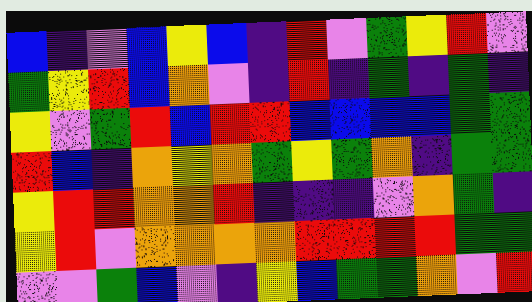[["blue", "indigo", "violet", "blue", "yellow", "blue", "indigo", "red", "violet", "green", "yellow", "red", "violet"], ["green", "yellow", "red", "blue", "orange", "violet", "indigo", "red", "indigo", "green", "indigo", "green", "indigo"], ["yellow", "violet", "green", "red", "blue", "red", "red", "blue", "blue", "blue", "blue", "green", "green"], ["red", "blue", "indigo", "orange", "yellow", "orange", "green", "yellow", "green", "orange", "indigo", "green", "green"], ["yellow", "red", "red", "orange", "orange", "red", "indigo", "indigo", "indigo", "violet", "orange", "green", "indigo"], ["yellow", "red", "violet", "orange", "orange", "orange", "orange", "red", "red", "red", "red", "green", "green"], ["violet", "violet", "green", "blue", "violet", "indigo", "yellow", "blue", "green", "green", "orange", "violet", "red"]]